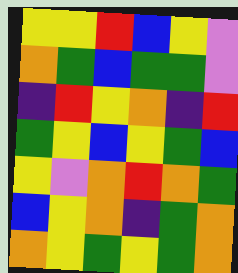[["yellow", "yellow", "red", "blue", "yellow", "violet"], ["orange", "green", "blue", "green", "green", "violet"], ["indigo", "red", "yellow", "orange", "indigo", "red"], ["green", "yellow", "blue", "yellow", "green", "blue"], ["yellow", "violet", "orange", "red", "orange", "green"], ["blue", "yellow", "orange", "indigo", "green", "orange"], ["orange", "yellow", "green", "yellow", "green", "orange"]]